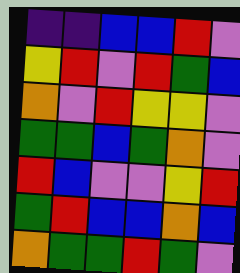[["indigo", "indigo", "blue", "blue", "red", "violet"], ["yellow", "red", "violet", "red", "green", "blue"], ["orange", "violet", "red", "yellow", "yellow", "violet"], ["green", "green", "blue", "green", "orange", "violet"], ["red", "blue", "violet", "violet", "yellow", "red"], ["green", "red", "blue", "blue", "orange", "blue"], ["orange", "green", "green", "red", "green", "violet"]]